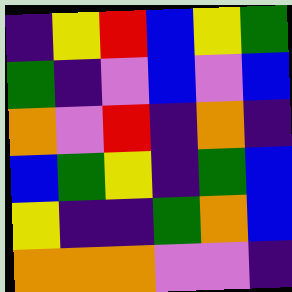[["indigo", "yellow", "red", "blue", "yellow", "green"], ["green", "indigo", "violet", "blue", "violet", "blue"], ["orange", "violet", "red", "indigo", "orange", "indigo"], ["blue", "green", "yellow", "indigo", "green", "blue"], ["yellow", "indigo", "indigo", "green", "orange", "blue"], ["orange", "orange", "orange", "violet", "violet", "indigo"]]